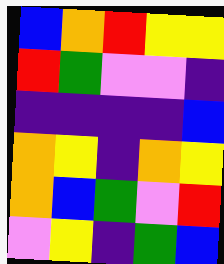[["blue", "orange", "red", "yellow", "yellow"], ["red", "green", "violet", "violet", "indigo"], ["indigo", "indigo", "indigo", "indigo", "blue"], ["orange", "yellow", "indigo", "orange", "yellow"], ["orange", "blue", "green", "violet", "red"], ["violet", "yellow", "indigo", "green", "blue"]]